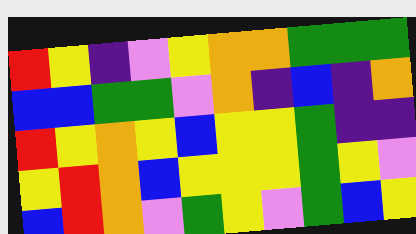[["red", "yellow", "indigo", "violet", "yellow", "orange", "orange", "green", "green", "green"], ["blue", "blue", "green", "green", "violet", "orange", "indigo", "blue", "indigo", "orange"], ["red", "yellow", "orange", "yellow", "blue", "yellow", "yellow", "green", "indigo", "indigo"], ["yellow", "red", "orange", "blue", "yellow", "yellow", "yellow", "green", "yellow", "violet"], ["blue", "red", "orange", "violet", "green", "yellow", "violet", "green", "blue", "yellow"]]